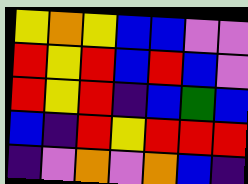[["yellow", "orange", "yellow", "blue", "blue", "violet", "violet"], ["red", "yellow", "red", "blue", "red", "blue", "violet"], ["red", "yellow", "red", "indigo", "blue", "green", "blue"], ["blue", "indigo", "red", "yellow", "red", "red", "red"], ["indigo", "violet", "orange", "violet", "orange", "blue", "indigo"]]